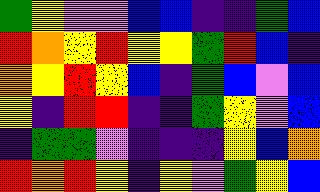[["green", "yellow", "violet", "violet", "blue", "blue", "indigo", "indigo", "green", "blue"], ["red", "orange", "yellow", "red", "yellow", "yellow", "green", "red", "blue", "indigo"], ["orange", "yellow", "red", "yellow", "blue", "indigo", "green", "blue", "violet", "blue"], ["yellow", "indigo", "red", "red", "indigo", "indigo", "green", "yellow", "violet", "blue"], ["indigo", "green", "green", "violet", "indigo", "indigo", "indigo", "yellow", "blue", "orange"], ["red", "orange", "red", "yellow", "indigo", "yellow", "violet", "green", "yellow", "blue"]]